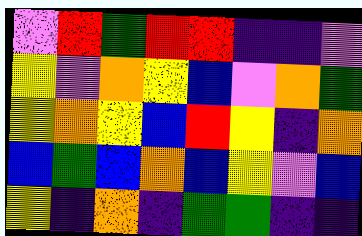[["violet", "red", "green", "red", "red", "indigo", "indigo", "violet"], ["yellow", "violet", "orange", "yellow", "blue", "violet", "orange", "green"], ["yellow", "orange", "yellow", "blue", "red", "yellow", "indigo", "orange"], ["blue", "green", "blue", "orange", "blue", "yellow", "violet", "blue"], ["yellow", "indigo", "orange", "indigo", "green", "green", "indigo", "indigo"]]